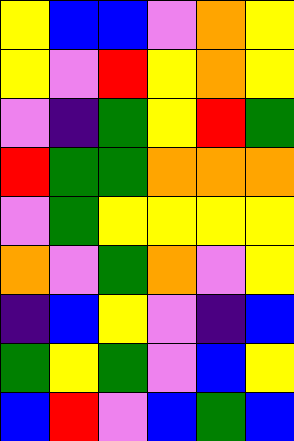[["yellow", "blue", "blue", "violet", "orange", "yellow"], ["yellow", "violet", "red", "yellow", "orange", "yellow"], ["violet", "indigo", "green", "yellow", "red", "green"], ["red", "green", "green", "orange", "orange", "orange"], ["violet", "green", "yellow", "yellow", "yellow", "yellow"], ["orange", "violet", "green", "orange", "violet", "yellow"], ["indigo", "blue", "yellow", "violet", "indigo", "blue"], ["green", "yellow", "green", "violet", "blue", "yellow"], ["blue", "red", "violet", "blue", "green", "blue"]]